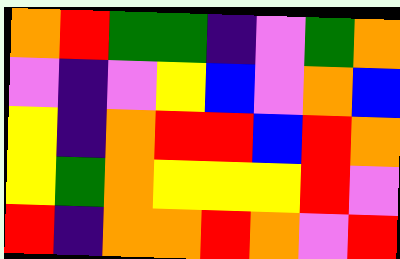[["orange", "red", "green", "green", "indigo", "violet", "green", "orange"], ["violet", "indigo", "violet", "yellow", "blue", "violet", "orange", "blue"], ["yellow", "indigo", "orange", "red", "red", "blue", "red", "orange"], ["yellow", "green", "orange", "yellow", "yellow", "yellow", "red", "violet"], ["red", "indigo", "orange", "orange", "red", "orange", "violet", "red"]]